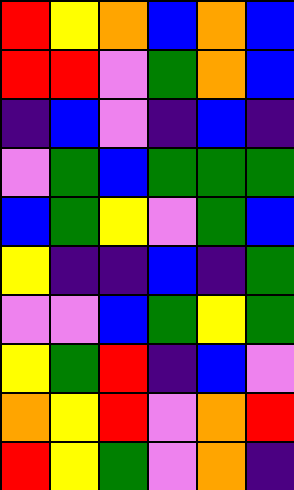[["red", "yellow", "orange", "blue", "orange", "blue"], ["red", "red", "violet", "green", "orange", "blue"], ["indigo", "blue", "violet", "indigo", "blue", "indigo"], ["violet", "green", "blue", "green", "green", "green"], ["blue", "green", "yellow", "violet", "green", "blue"], ["yellow", "indigo", "indigo", "blue", "indigo", "green"], ["violet", "violet", "blue", "green", "yellow", "green"], ["yellow", "green", "red", "indigo", "blue", "violet"], ["orange", "yellow", "red", "violet", "orange", "red"], ["red", "yellow", "green", "violet", "orange", "indigo"]]